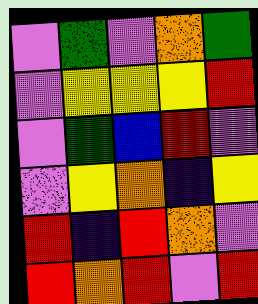[["violet", "green", "violet", "orange", "green"], ["violet", "yellow", "yellow", "yellow", "red"], ["violet", "green", "blue", "red", "violet"], ["violet", "yellow", "orange", "indigo", "yellow"], ["red", "indigo", "red", "orange", "violet"], ["red", "orange", "red", "violet", "red"]]